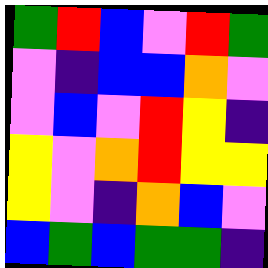[["green", "red", "blue", "violet", "red", "green"], ["violet", "indigo", "blue", "blue", "orange", "violet"], ["violet", "blue", "violet", "red", "yellow", "indigo"], ["yellow", "violet", "orange", "red", "yellow", "yellow"], ["yellow", "violet", "indigo", "orange", "blue", "violet"], ["blue", "green", "blue", "green", "green", "indigo"]]